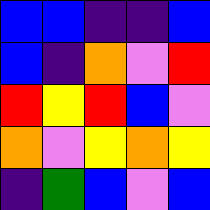[["blue", "blue", "indigo", "indigo", "blue"], ["blue", "indigo", "orange", "violet", "red"], ["red", "yellow", "red", "blue", "violet"], ["orange", "violet", "yellow", "orange", "yellow"], ["indigo", "green", "blue", "violet", "blue"]]